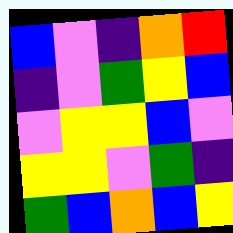[["blue", "violet", "indigo", "orange", "red"], ["indigo", "violet", "green", "yellow", "blue"], ["violet", "yellow", "yellow", "blue", "violet"], ["yellow", "yellow", "violet", "green", "indigo"], ["green", "blue", "orange", "blue", "yellow"]]